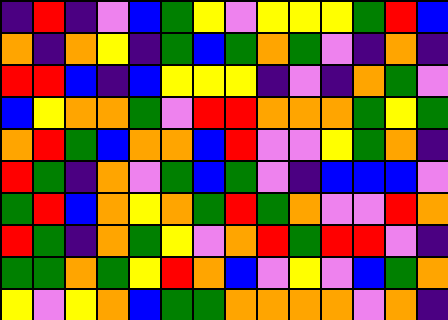[["indigo", "red", "indigo", "violet", "blue", "green", "yellow", "violet", "yellow", "yellow", "yellow", "green", "red", "blue"], ["orange", "indigo", "orange", "yellow", "indigo", "green", "blue", "green", "orange", "green", "violet", "indigo", "orange", "indigo"], ["red", "red", "blue", "indigo", "blue", "yellow", "yellow", "yellow", "indigo", "violet", "indigo", "orange", "green", "violet"], ["blue", "yellow", "orange", "orange", "green", "violet", "red", "red", "orange", "orange", "orange", "green", "yellow", "green"], ["orange", "red", "green", "blue", "orange", "orange", "blue", "red", "violet", "violet", "yellow", "green", "orange", "indigo"], ["red", "green", "indigo", "orange", "violet", "green", "blue", "green", "violet", "indigo", "blue", "blue", "blue", "violet"], ["green", "red", "blue", "orange", "yellow", "orange", "green", "red", "green", "orange", "violet", "violet", "red", "orange"], ["red", "green", "indigo", "orange", "green", "yellow", "violet", "orange", "red", "green", "red", "red", "violet", "indigo"], ["green", "green", "orange", "green", "yellow", "red", "orange", "blue", "violet", "yellow", "violet", "blue", "green", "orange"], ["yellow", "violet", "yellow", "orange", "blue", "green", "green", "orange", "orange", "orange", "orange", "violet", "orange", "indigo"]]